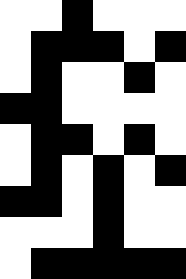[["white", "white", "black", "white", "white", "white"], ["white", "black", "black", "black", "white", "black"], ["white", "black", "white", "white", "black", "white"], ["black", "black", "white", "white", "white", "white"], ["white", "black", "black", "white", "black", "white"], ["white", "black", "white", "black", "white", "black"], ["black", "black", "white", "black", "white", "white"], ["white", "white", "white", "black", "white", "white"], ["white", "black", "black", "black", "black", "black"]]